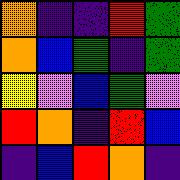[["orange", "indigo", "indigo", "red", "green"], ["orange", "blue", "green", "indigo", "green"], ["yellow", "violet", "blue", "green", "violet"], ["red", "orange", "indigo", "red", "blue"], ["indigo", "blue", "red", "orange", "indigo"]]